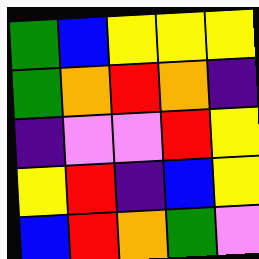[["green", "blue", "yellow", "yellow", "yellow"], ["green", "orange", "red", "orange", "indigo"], ["indigo", "violet", "violet", "red", "yellow"], ["yellow", "red", "indigo", "blue", "yellow"], ["blue", "red", "orange", "green", "violet"]]